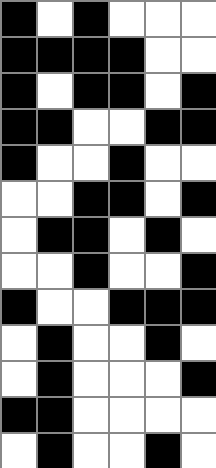[["black", "white", "black", "white", "white", "white"], ["black", "black", "black", "black", "white", "white"], ["black", "white", "black", "black", "white", "black"], ["black", "black", "white", "white", "black", "black"], ["black", "white", "white", "black", "white", "white"], ["white", "white", "black", "black", "white", "black"], ["white", "black", "black", "white", "black", "white"], ["white", "white", "black", "white", "white", "black"], ["black", "white", "white", "black", "black", "black"], ["white", "black", "white", "white", "black", "white"], ["white", "black", "white", "white", "white", "black"], ["black", "black", "white", "white", "white", "white"], ["white", "black", "white", "white", "black", "white"]]